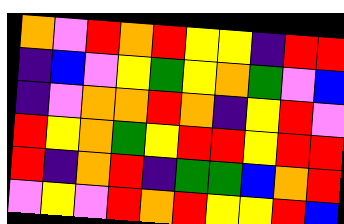[["orange", "violet", "red", "orange", "red", "yellow", "yellow", "indigo", "red", "red"], ["indigo", "blue", "violet", "yellow", "green", "yellow", "orange", "green", "violet", "blue"], ["indigo", "violet", "orange", "orange", "red", "orange", "indigo", "yellow", "red", "violet"], ["red", "yellow", "orange", "green", "yellow", "red", "red", "yellow", "red", "red"], ["red", "indigo", "orange", "red", "indigo", "green", "green", "blue", "orange", "red"], ["violet", "yellow", "violet", "red", "orange", "red", "yellow", "yellow", "red", "blue"]]